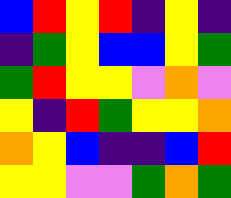[["blue", "red", "yellow", "red", "indigo", "yellow", "indigo"], ["indigo", "green", "yellow", "blue", "blue", "yellow", "green"], ["green", "red", "yellow", "yellow", "violet", "orange", "violet"], ["yellow", "indigo", "red", "green", "yellow", "yellow", "orange"], ["orange", "yellow", "blue", "indigo", "indigo", "blue", "red"], ["yellow", "yellow", "violet", "violet", "green", "orange", "green"]]